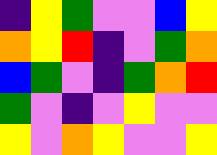[["indigo", "yellow", "green", "violet", "violet", "blue", "yellow"], ["orange", "yellow", "red", "indigo", "violet", "green", "orange"], ["blue", "green", "violet", "indigo", "green", "orange", "red"], ["green", "violet", "indigo", "violet", "yellow", "violet", "violet"], ["yellow", "violet", "orange", "yellow", "violet", "violet", "yellow"]]